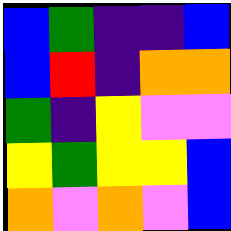[["blue", "green", "indigo", "indigo", "blue"], ["blue", "red", "indigo", "orange", "orange"], ["green", "indigo", "yellow", "violet", "violet"], ["yellow", "green", "yellow", "yellow", "blue"], ["orange", "violet", "orange", "violet", "blue"]]